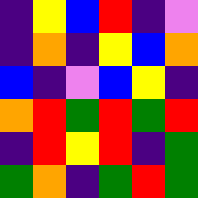[["indigo", "yellow", "blue", "red", "indigo", "violet"], ["indigo", "orange", "indigo", "yellow", "blue", "orange"], ["blue", "indigo", "violet", "blue", "yellow", "indigo"], ["orange", "red", "green", "red", "green", "red"], ["indigo", "red", "yellow", "red", "indigo", "green"], ["green", "orange", "indigo", "green", "red", "green"]]